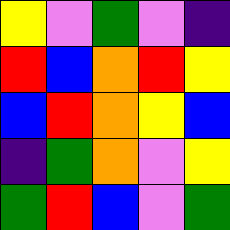[["yellow", "violet", "green", "violet", "indigo"], ["red", "blue", "orange", "red", "yellow"], ["blue", "red", "orange", "yellow", "blue"], ["indigo", "green", "orange", "violet", "yellow"], ["green", "red", "blue", "violet", "green"]]